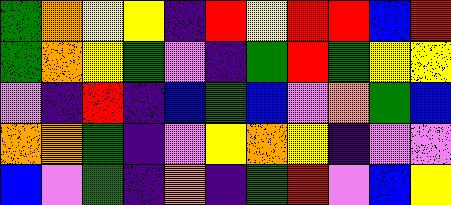[["green", "orange", "yellow", "yellow", "indigo", "red", "yellow", "red", "red", "blue", "red"], ["green", "orange", "yellow", "green", "violet", "indigo", "green", "red", "green", "yellow", "yellow"], ["violet", "indigo", "red", "indigo", "blue", "green", "blue", "violet", "orange", "green", "blue"], ["orange", "orange", "green", "indigo", "violet", "yellow", "orange", "yellow", "indigo", "violet", "violet"], ["blue", "violet", "green", "indigo", "orange", "indigo", "green", "red", "violet", "blue", "yellow"]]